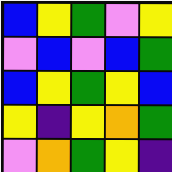[["blue", "yellow", "green", "violet", "yellow"], ["violet", "blue", "violet", "blue", "green"], ["blue", "yellow", "green", "yellow", "blue"], ["yellow", "indigo", "yellow", "orange", "green"], ["violet", "orange", "green", "yellow", "indigo"]]